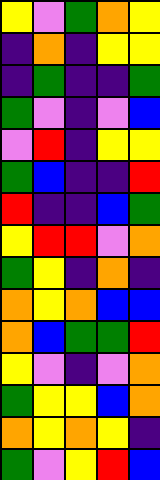[["yellow", "violet", "green", "orange", "yellow"], ["indigo", "orange", "indigo", "yellow", "yellow"], ["indigo", "green", "indigo", "indigo", "green"], ["green", "violet", "indigo", "violet", "blue"], ["violet", "red", "indigo", "yellow", "yellow"], ["green", "blue", "indigo", "indigo", "red"], ["red", "indigo", "indigo", "blue", "green"], ["yellow", "red", "red", "violet", "orange"], ["green", "yellow", "indigo", "orange", "indigo"], ["orange", "yellow", "orange", "blue", "blue"], ["orange", "blue", "green", "green", "red"], ["yellow", "violet", "indigo", "violet", "orange"], ["green", "yellow", "yellow", "blue", "orange"], ["orange", "yellow", "orange", "yellow", "indigo"], ["green", "violet", "yellow", "red", "blue"]]